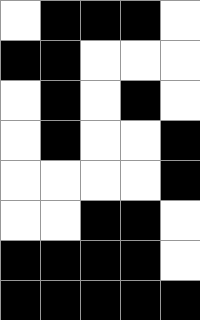[["white", "black", "black", "black", "white"], ["black", "black", "white", "white", "white"], ["white", "black", "white", "black", "white"], ["white", "black", "white", "white", "black"], ["white", "white", "white", "white", "black"], ["white", "white", "black", "black", "white"], ["black", "black", "black", "black", "white"], ["black", "black", "black", "black", "black"]]